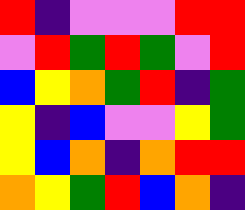[["red", "indigo", "violet", "violet", "violet", "red", "red"], ["violet", "red", "green", "red", "green", "violet", "red"], ["blue", "yellow", "orange", "green", "red", "indigo", "green"], ["yellow", "indigo", "blue", "violet", "violet", "yellow", "green"], ["yellow", "blue", "orange", "indigo", "orange", "red", "red"], ["orange", "yellow", "green", "red", "blue", "orange", "indigo"]]